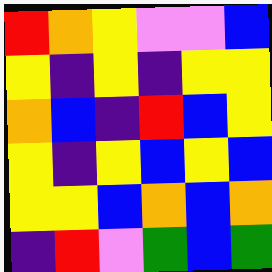[["red", "orange", "yellow", "violet", "violet", "blue"], ["yellow", "indigo", "yellow", "indigo", "yellow", "yellow"], ["orange", "blue", "indigo", "red", "blue", "yellow"], ["yellow", "indigo", "yellow", "blue", "yellow", "blue"], ["yellow", "yellow", "blue", "orange", "blue", "orange"], ["indigo", "red", "violet", "green", "blue", "green"]]